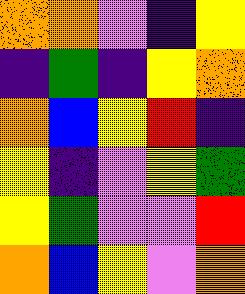[["orange", "orange", "violet", "indigo", "yellow"], ["indigo", "green", "indigo", "yellow", "orange"], ["orange", "blue", "yellow", "red", "indigo"], ["yellow", "indigo", "violet", "yellow", "green"], ["yellow", "green", "violet", "violet", "red"], ["orange", "blue", "yellow", "violet", "orange"]]